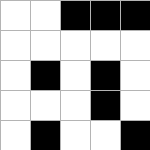[["white", "white", "black", "black", "black"], ["white", "white", "white", "white", "white"], ["white", "black", "white", "black", "white"], ["white", "white", "white", "black", "white"], ["white", "black", "white", "white", "black"]]